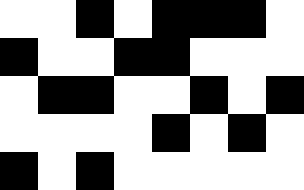[["white", "white", "black", "white", "black", "black", "black", "white"], ["black", "white", "white", "black", "black", "white", "white", "white"], ["white", "black", "black", "white", "white", "black", "white", "black"], ["white", "white", "white", "white", "black", "white", "black", "white"], ["black", "white", "black", "white", "white", "white", "white", "white"]]